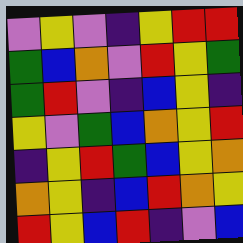[["violet", "yellow", "violet", "indigo", "yellow", "red", "red"], ["green", "blue", "orange", "violet", "red", "yellow", "green"], ["green", "red", "violet", "indigo", "blue", "yellow", "indigo"], ["yellow", "violet", "green", "blue", "orange", "yellow", "red"], ["indigo", "yellow", "red", "green", "blue", "yellow", "orange"], ["orange", "yellow", "indigo", "blue", "red", "orange", "yellow"], ["red", "yellow", "blue", "red", "indigo", "violet", "blue"]]